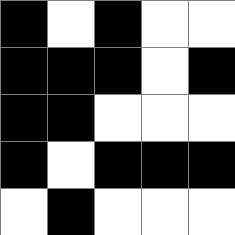[["black", "white", "black", "white", "white"], ["black", "black", "black", "white", "black"], ["black", "black", "white", "white", "white"], ["black", "white", "black", "black", "black"], ["white", "black", "white", "white", "white"]]